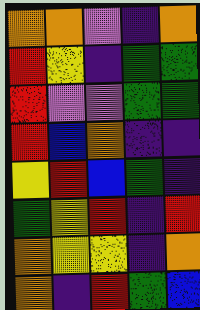[["orange", "orange", "violet", "indigo", "orange"], ["red", "yellow", "indigo", "green", "green"], ["red", "violet", "violet", "green", "green"], ["red", "blue", "orange", "indigo", "indigo"], ["yellow", "red", "blue", "green", "indigo"], ["green", "yellow", "red", "indigo", "red"], ["orange", "yellow", "yellow", "indigo", "orange"], ["orange", "indigo", "red", "green", "blue"]]